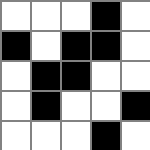[["white", "white", "white", "black", "white"], ["black", "white", "black", "black", "white"], ["white", "black", "black", "white", "white"], ["white", "black", "white", "white", "black"], ["white", "white", "white", "black", "white"]]